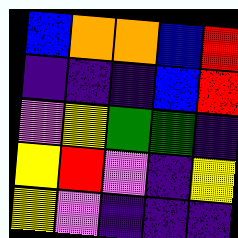[["blue", "orange", "orange", "blue", "red"], ["indigo", "indigo", "indigo", "blue", "red"], ["violet", "yellow", "green", "green", "indigo"], ["yellow", "red", "violet", "indigo", "yellow"], ["yellow", "violet", "indigo", "indigo", "indigo"]]